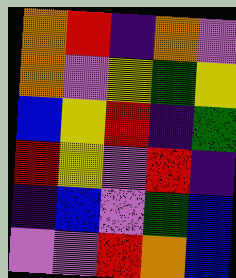[["orange", "red", "indigo", "orange", "violet"], ["orange", "violet", "yellow", "green", "yellow"], ["blue", "yellow", "red", "indigo", "green"], ["red", "yellow", "violet", "red", "indigo"], ["indigo", "blue", "violet", "green", "blue"], ["violet", "violet", "red", "orange", "blue"]]